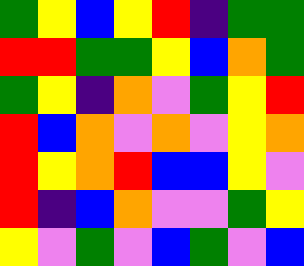[["green", "yellow", "blue", "yellow", "red", "indigo", "green", "green"], ["red", "red", "green", "green", "yellow", "blue", "orange", "green"], ["green", "yellow", "indigo", "orange", "violet", "green", "yellow", "red"], ["red", "blue", "orange", "violet", "orange", "violet", "yellow", "orange"], ["red", "yellow", "orange", "red", "blue", "blue", "yellow", "violet"], ["red", "indigo", "blue", "orange", "violet", "violet", "green", "yellow"], ["yellow", "violet", "green", "violet", "blue", "green", "violet", "blue"]]